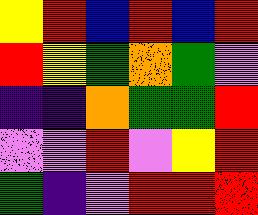[["yellow", "red", "blue", "red", "blue", "red"], ["red", "yellow", "green", "orange", "green", "violet"], ["indigo", "indigo", "orange", "green", "green", "red"], ["violet", "violet", "red", "violet", "yellow", "red"], ["green", "indigo", "violet", "red", "red", "red"]]